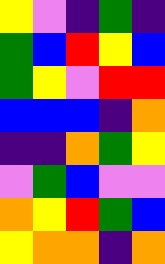[["yellow", "violet", "indigo", "green", "indigo"], ["green", "blue", "red", "yellow", "blue"], ["green", "yellow", "violet", "red", "red"], ["blue", "blue", "blue", "indigo", "orange"], ["indigo", "indigo", "orange", "green", "yellow"], ["violet", "green", "blue", "violet", "violet"], ["orange", "yellow", "red", "green", "blue"], ["yellow", "orange", "orange", "indigo", "orange"]]